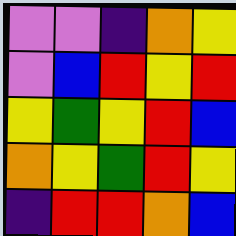[["violet", "violet", "indigo", "orange", "yellow"], ["violet", "blue", "red", "yellow", "red"], ["yellow", "green", "yellow", "red", "blue"], ["orange", "yellow", "green", "red", "yellow"], ["indigo", "red", "red", "orange", "blue"]]